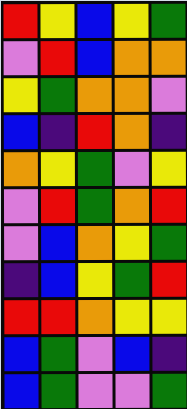[["red", "yellow", "blue", "yellow", "green"], ["violet", "red", "blue", "orange", "orange"], ["yellow", "green", "orange", "orange", "violet"], ["blue", "indigo", "red", "orange", "indigo"], ["orange", "yellow", "green", "violet", "yellow"], ["violet", "red", "green", "orange", "red"], ["violet", "blue", "orange", "yellow", "green"], ["indigo", "blue", "yellow", "green", "red"], ["red", "red", "orange", "yellow", "yellow"], ["blue", "green", "violet", "blue", "indigo"], ["blue", "green", "violet", "violet", "green"]]